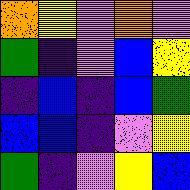[["orange", "yellow", "violet", "orange", "violet"], ["green", "indigo", "violet", "blue", "yellow"], ["indigo", "blue", "indigo", "blue", "green"], ["blue", "blue", "indigo", "violet", "yellow"], ["green", "indigo", "violet", "yellow", "blue"]]